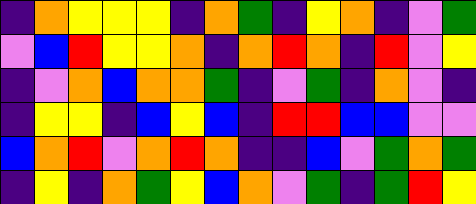[["indigo", "orange", "yellow", "yellow", "yellow", "indigo", "orange", "green", "indigo", "yellow", "orange", "indigo", "violet", "green"], ["violet", "blue", "red", "yellow", "yellow", "orange", "indigo", "orange", "red", "orange", "indigo", "red", "violet", "yellow"], ["indigo", "violet", "orange", "blue", "orange", "orange", "green", "indigo", "violet", "green", "indigo", "orange", "violet", "indigo"], ["indigo", "yellow", "yellow", "indigo", "blue", "yellow", "blue", "indigo", "red", "red", "blue", "blue", "violet", "violet"], ["blue", "orange", "red", "violet", "orange", "red", "orange", "indigo", "indigo", "blue", "violet", "green", "orange", "green"], ["indigo", "yellow", "indigo", "orange", "green", "yellow", "blue", "orange", "violet", "green", "indigo", "green", "red", "yellow"]]